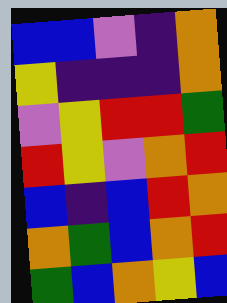[["blue", "blue", "violet", "indigo", "orange"], ["yellow", "indigo", "indigo", "indigo", "orange"], ["violet", "yellow", "red", "red", "green"], ["red", "yellow", "violet", "orange", "red"], ["blue", "indigo", "blue", "red", "orange"], ["orange", "green", "blue", "orange", "red"], ["green", "blue", "orange", "yellow", "blue"]]